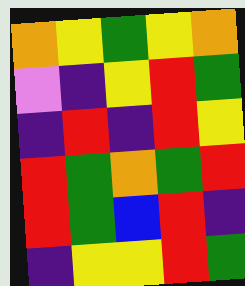[["orange", "yellow", "green", "yellow", "orange"], ["violet", "indigo", "yellow", "red", "green"], ["indigo", "red", "indigo", "red", "yellow"], ["red", "green", "orange", "green", "red"], ["red", "green", "blue", "red", "indigo"], ["indigo", "yellow", "yellow", "red", "green"]]